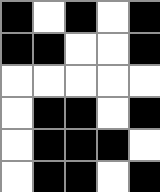[["black", "white", "black", "white", "black"], ["black", "black", "white", "white", "black"], ["white", "white", "white", "white", "white"], ["white", "black", "black", "white", "black"], ["white", "black", "black", "black", "white"], ["white", "black", "black", "white", "black"]]